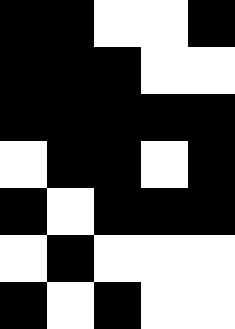[["black", "black", "white", "white", "black"], ["black", "black", "black", "white", "white"], ["black", "black", "black", "black", "black"], ["white", "black", "black", "white", "black"], ["black", "white", "black", "black", "black"], ["white", "black", "white", "white", "white"], ["black", "white", "black", "white", "white"]]